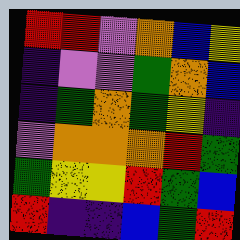[["red", "red", "violet", "orange", "blue", "yellow"], ["indigo", "violet", "violet", "green", "orange", "blue"], ["indigo", "green", "orange", "green", "yellow", "indigo"], ["violet", "orange", "orange", "orange", "red", "green"], ["green", "yellow", "yellow", "red", "green", "blue"], ["red", "indigo", "indigo", "blue", "green", "red"]]